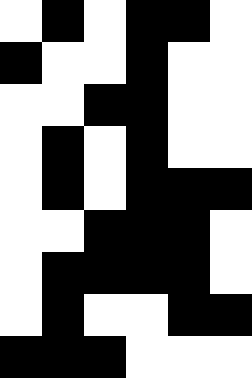[["white", "black", "white", "black", "black", "white"], ["black", "white", "white", "black", "white", "white"], ["white", "white", "black", "black", "white", "white"], ["white", "black", "white", "black", "white", "white"], ["white", "black", "white", "black", "black", "black"], ["white", "white", "black", "black", "black", "white"], ["white", "black", "black", "black", "black", "white"], ["white", "black", "white", "white", "black", "black"], ["black", "black", "black", "white", "white", "white"]]